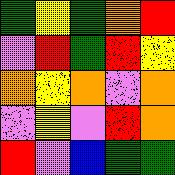[["green", "yellow", "green", "orange", "red"], ["violet", "red", "green", "red", "yellow"], ["orange", "yellow", "orange", "violet", "orange"], ["violet", "yellow", "violet", "red", "orange"], ["red", "violet", "blue", "green", "green"]]